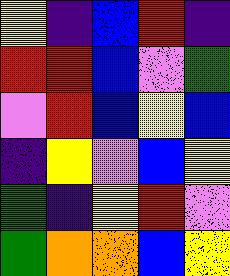[["yellow", "indigo", "blue", "red", "indigo"], ["red", "red", "blue", "violet", "green"], ["violet", "red", "blue", "yellow", "blue"], ["indigo", "yellow", "violet", "blue", "yellow"], ["green", "indigo", "yellow", "red", "violet"], ["green", "orange", "orange", "blue", "yellow"]]